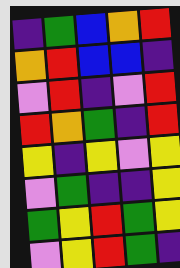[["indigo", "green", "blue", "orange", "red"], ["orange", "red", "blue", "blue", "indigo"], ["violet", "red", "indigo", "violet", "red"], ["red", "orange", "green", "indigo", "red"], ["yellow", "indigo", "yellow", "violet", "yellow"], ["violet", "green", "indigo", "indigo", "yellow"], ["green", "yellow", "red", "green", "yellow"], ["violet", "yellow", "red", "green", "indigo"]]